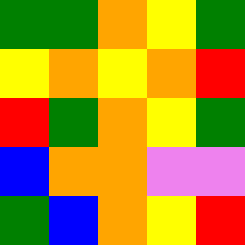[["green", "green", "orange", "yellow", "green"], ["yellow", "orange", "yellow", "orange", "red"], ["red", "green", "orange", "yellow", "green"], ["blue", "orange", "orange", "violet", "violet"], ["green", "blue", "orange", "yellow", "red"]]